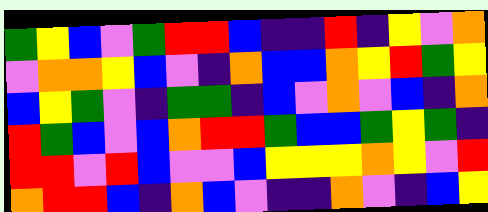[["green", "yellow", "blue", "violet", "green", "red", "red", "blue", "indigo", "indigo", "red", "indigo", "yellow", "violet", "orange"], ["violet", "orange", "orange", "yellow", "blue", "violet", "indigo", "orange", "blue", "blue", "orange", "yellow", "red", "green", "yellow"], ["blue", "yellow", "green", "violet", "indigo", "green", "green", "indigo", "blue", "violet", "orange", "violet", "blue", "indigo", "orange"], ["red", "green", "blue", "violet", "blue", "orange", "red", "red", "green", "blue", "blue", "green", "yellow", "green", "indigo"], ["red", "red", "violet", "red", "blue", "violet", "violet", "blue", "yellow", "yellow", "yellow", "orange", "yellow", "violet", "red"], ["orange", "red", "red", "blue", "indigo", "orange", "blue", "violet", "indigo", "indigo", "orange", "violet", "indigo", "blue", "yellow"]]